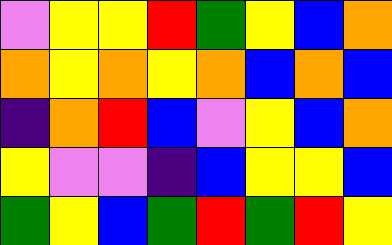[["violet", "yellow", "yellow", "red", "green", "yellow", "blue", "orange"], ["orange", "yellow", "orange", "yellow", "orange", "blue", "orange", "blue"], ["indigo", "orange", "red", "blue", "violet", "yellow", "blue", "orange"], ["yellow", "violet", "violet", "indigo", "blue", "yellow", "yellow", "blue"], ["green", "yellow", "blue", "green", "red", "green", "red", "yellow"]]